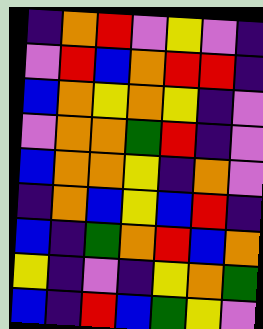[["indigo", "orange", "red", "violet", "yellow", "violet", "indigo"], ["violet", "red", "blue", "orange", "red", "red", "indigo"], ["blue", "orange", "yellow", "orange", "yellow", "indigo", "violet"], ["violet", "orange", "orange", "green", "red", "indigo", "violet"], ["blue", "orange", "orange", "yellow", "indigo", "orange", "violet"], ["indigo", "orange", "blue", "yellow", "blue", "red", "indigo"], ["blue", "indigo", "green", "orange", "red", "blue", "orange"], ["yellow", "indigo", "violet", "indigo", "yellow", "orange", "green"], ["blue", "indigo", "red", "blue", "green", "yellow", "violet"]]